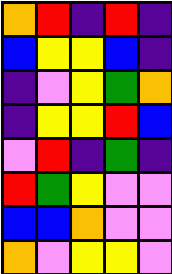[["orange", "red", "indigo", "red", "indigo"], ["blue", "yellow", "yellow", "blue", "indigo"], ["indigo", "violet", "yellow", "green", "orange"], ["indigo", "yellow", "yellow", "red", "blue"], ["violet", "red", "indigo", "green", "indigo"], ["red", "green", "yellow", "violet", "violet"], ["blue", "blue", "orange", "violet", "violet"], ["orange", "violet", "yellow", "yellow", "violet"]]